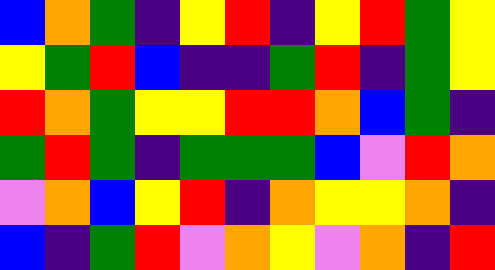[["blue", "orange", "green", "indigo", "yellow", "red", "indigo", "yellow", "red", "green", "yellow"], ["yellow", "green", "red", "blue", "indigo", "indigo", "green", "red", "indigo", "green", "yellow"], ["red", "orange", "green", "yellow", "yellow", "red", "red", "orange", "blue", "green", "indigo"], ["green", "red", "green", "indigo", "green", "green", "green", "blue", "violet", "red", "orange"], ["violet", "orange", "blue", "yellow", "red", "indigo", "orange", "yellow", "yellow", "orange", "indigo"], ["blue", "indigo", "green", "red", "violet", "orange", "yellow", "violet", "orange", "indigo", "red"]]